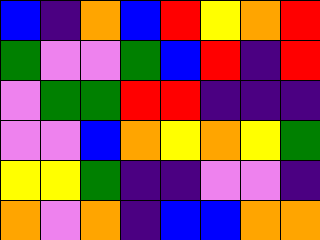[["blue", "indigo", "orange", "blue", "red", "yellow", "orange", "red"], ["green", "violet", "violet", "green", "blue", "red", "indigo", "red"], ["violet", "green", "green", "red", "red", "indigo", "indigo", "indigo"], ["violet", "violet", "blue", "orange", "yellow", "orange", "yellow", "green"], ["yellow", "yellow", "green", "indigo", "indigo", "violet", "violet", "indigo"], ["orange", "violet", "orange", "indigo", "blue", "blue", "orange", "orange"]]